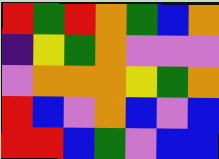[["red", "green", "red", "orange", "green", "blue", "orange"], ["indigo", "yellow", "green", "orange", "violet", "violet", "violet"], ["violet", "orange", "orange", "orange", "yellow", "green", "orange"], ["red", "blue", "violet", "orange", "blue", "violet", "blue"], ["red", "red", "blue", "green", "violet", "blue", "blue"]]